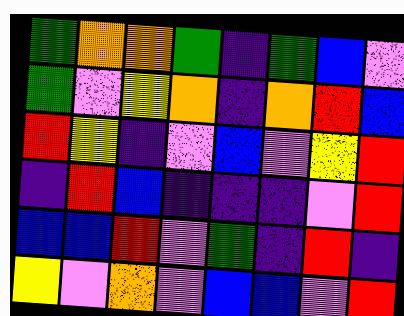[["green", "orange", "orange", "green", "indigo", "green", "blue", "violet"], ["green", "violet", "yellow", "orange", "indigo", "orange", "red", "blue"], ["red", "yellow", "indigo", "violet", "blue", "violet", "yellow", "red"], ["indigo", "red", "blue", "indigo", "indigo", "indigo", "violet", "red"], ["blue", "blue", "red", "violet", "green", "indigo", "red", "indigo"], ["yellow", "violet", "orange", "violet", "blue", "blue", "violet", "red"]]